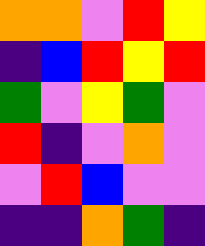[["orange", "orange", "violet", "red", "yellow"], ["indigo", "blue", "red", "yellow", "red"], ["green", "violet", "yellow", "green", "violet"], ["red", "indigo", "violet", "orange", "violet"], ["violet", "red", "blue", "violet", "violet"], ["indigo", "indigo", "orange", "green", "indigo"]]